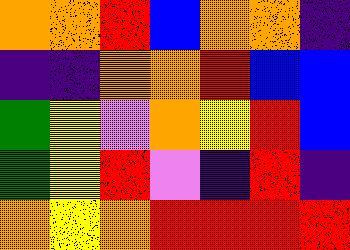[["orange", "orange", "red", "blue", "orange", "orange", "indigo"], ["indigo", "indigo", "orange", "orange", "red", "blue", "blue"], ["green", "yellow", "violet", "orange", "yellow", "red", "blue"], ["green", "yellow", "red", "violet", "indigo", "red", "indigo"], ["orange", "yellow", "orange", "red", "red", "red", "red"]]